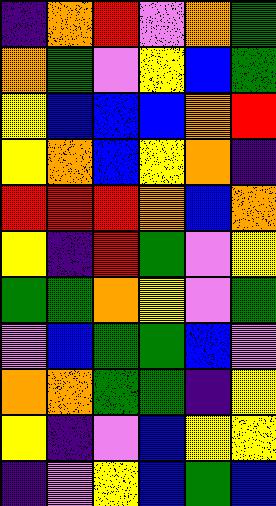[["indigo", "orange", "red", "violet", "orange", "green"], ["orange", "green", "violet", "yellow", "blue", "green"], ["yellow", "blue", "blue", "blue", "orange", "red"], ["yellow", "orange", "blue", "yellow", "orange", "indigo"], ["red", "red", "red", "orange", "blue", "orange"], ["yellow", "indigo", "red", "green", "violet", "yellow"], ["green", "green", "orange", "yellow", "violet", "green"], ["violet", "blue", "green", "green", "blue", "violet"], ["orange", "orange", "green", "green", "indigo", "yellow"], ["yellow", "indigo", "violet", "blue", "yellow", "yellow"], ["indigo", "violet", "yellow", "blue", "green", "blue"]]